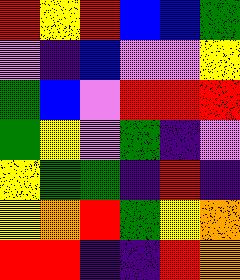[["red", "yellow", "red", "blue", "blue", "green"], ["violet", "indigo", "blue", "violet", "violet", "yellow"], ["green", "blue", "violet", "red", "red", "red"], ["green", "yellow", "violet", "green", "indigo", "violet"], ["yellow", "green", "green", "indigo", "red", "indigo"], ["yellow", "orange", "red", "green", "yellow", "orange"], ["red", "red", "indigo", "indigo", "red", "orange"]]